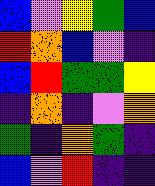[["blue", "violet", "yellow", "green", "blue"], ["red", "orange", "blue", "violet", "indigo"], ["blue", "red", "green", "green", "yellow"], ["indigo", "orange", "indigo", "violet", "orange"], ["green", "indigo", "orange", "green", "indigo"], ["blue", "violet", "red", "indigo", "indigo"]]